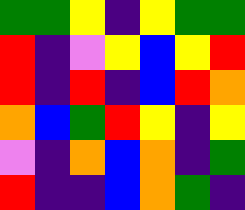[["green", "green", "yellow", "indigo", "yellow", "green", "green"], ["red", "indigo", "violet", "yellow", "blue", "yellow", "red"], ["red", "indigo", "red", "indigo", "blue", "red", "orange"], ["orange", "blue", "green", "red", "yellow", "indigo", "yellow"], ["violet", "indigo", "orange", "blue", "orange", "indigo", "green"], ["red", "indigo", "indigo", "blue", "orange", "green", "indigo"]]